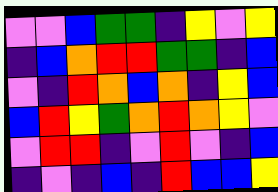[["violet", "violet", "blue", "green", "green", "indigo", "yellow", "violet", "yellow"], ["indigo", "blue", "orange", "red", "red", "green", "green", "indigo", "blue"], ["violet", "indigo", "red", "orange", "blue", "orange", "indigo", "yellow", "blue"], ["blue", "red", "yellow", "green", "orange", "red", "orange", "yellow", "violet"], ["violet", "red", "red", "indigo", "violet", "red", "violet", "indigo", "blue"], ["indigo", "violet", "indigo", "blue", "indigo", "red", "blue", "blue", "yellow"]]